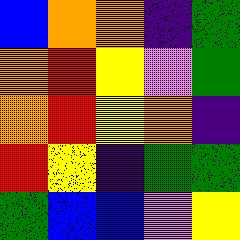[["blue", "orange", "orange", "indigo", "green"], ["orange", "red", "yellow", "violet", "green"], ["orange", "red", "yellow", "orange", "indigo"], ["red", "yellow", "indigo", "green", "green"], ["green", "blue", "blue", "violet", "yellow"]]